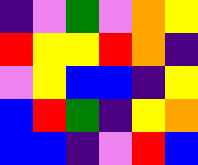[["indigo", "violet", "green", "violet", "orange", "yellow"], ["red", "yellow", "yellow", "red", "orange", "indigo"], ["violet", "yellow", "blue", "blue", "indigo", "yellow"], ["blue", "red", "green", "indigo", "yellow", "orange"], ["blue", "blue", "indigo", "violet", "red", "blue"]]